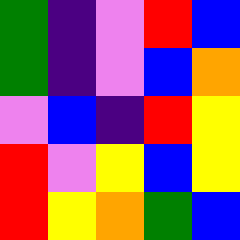[["green", "indigo", "violet", "red", "blue"], ["green", "indigo", "violet", "blue", "orange"], ["violet", "blue", "indigo", "red", "yellow"], ["red", "violet", "yellow", "blue", "yellow"], ["red", "yellow", "orange", "green", "blue"]]